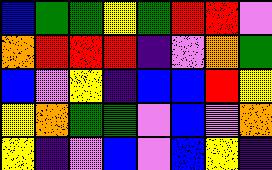[["blue", "green", "green", "yellow", "green", "red", "red", "violet"], ["orange", "red", "red", "red", "indigo", "violet", "orange", "green"], ["blue", "violet", "yellow", "indigo", "blue", "blue", "red", "yellow"], ["yellow", "orange", "green", "green", "violet", "blue", "violet", "orange"], ["yellow", "indigo", "violet", "blue", "violet", "blue", "yellow", "indigo"]]